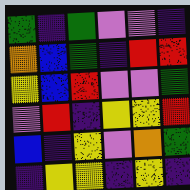[["green", "indigo", "green", "violet", "violet", "indigo"], ["orange", "blue", "green", "indigo", "red", "red"], ["yellow", "blue", "red", "violet", "violet", "green"], ["violet", "red", "indigo", "yellow", "yellow", "red"], ["blue", "indigo", "yellow", "violet", "orange", "green"], ["indigo", "yellow", "yellow", "indigo", "yellow", "indigo"]]